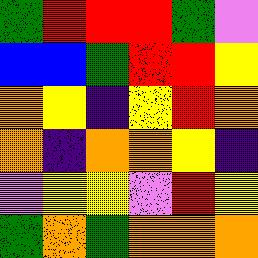[["green", "red", "red", "red", "green", "violet"], ["blue", "blue", "green", "red", "red", "yellow"], ["orange", "yellow", "indigo", "yellow", "red", "orange"], ["orange", "indigo", "orange", "orange", "yellow", "indigo"], ["violet", "yellow", "yellow", "violet", "red", "yellow"], ["green", "orange", "green", "orange", "orange", "orange"]]